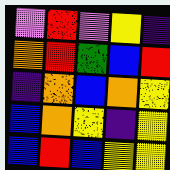[["violet", "red", "violet", "yellow", "indigo"], ["orange", "red", "green", "blue", "red"], ["indigo", "orange", "blue", "orange", "yellow"], ["blue", "orange", "yellow", "indigo", "yellow"], ["blue", "red", "blue", "yellow", "yellow"]]